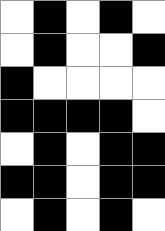[["white", "black", "white", "black", "white"], ["white", "black", "white", "white", "black"], ["black", "white", "white", "white", "white"], ["black", "black", "black", "black", "white"], ["white", "black", "white", "black", "black"], ["black", "black", "white", "black", "black"], ["white", "black", "white", "black", "white"]]